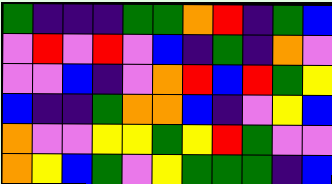[["green", "indigo", "indigo", "indigo", "green", "green", "orange", "red", "indigo", "green", "blue"], ["violet", "red", "violet", "red", "violet", "blue", "indigo", "green", "indigo", "orange", "violet"], ["violet", "violet", "blue", "indigo", "violet", "orange", "red", "blue", "red", "green", "yellow"], ["blue", "indigo", "indigo", "green", "orange", "orange", "blue", "indigo", "violet", "yellow", "blue"], ["orange", "violet", "violet", "yellow", "yellow", "green", "yellow", "red", "green", "violet", "violet"], ["orange", "yellow", "blue", "green", "violet", "yellow", "green", "green", "green", "indigo", "blue"]]